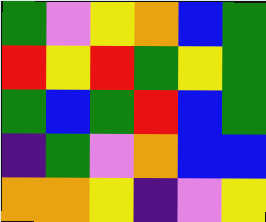[["green", "violet", "yellow", "orange", "blue", "green"], ["red", "yellow", "red", "green", "yellow", "green"], ["green", "blue", "green", "red", "blue", "green"], ["indigo", "green", "violet", "orange", "blue", "blue"], ["orange", "orange", "yellow", "indigo", "violet", "yellow"]]